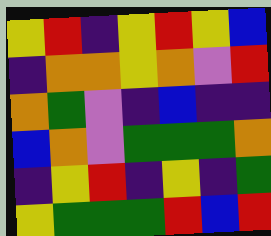[["yellow", "red", "indigo", "yellow", "red", "yellow", "blue"], ["indigo", "orange", "orange", "yellow", "orange", "violet", "red"], ["orange", "green", "violet", "indigo", "blue", "indigo", "indigo"], ["blue", "orange", "violet", "green", "green", "green", "orange"], ["indigo", "yellow", "red", "indigo", "yellow", "indigo", "green"], ["yellow", "green", "green", "green", "red", "blue", "red"]]